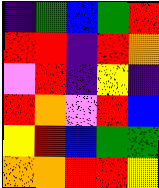[["indigo", "green", "blue", "green", "red"], ["red", "red", "indigo", "red", "orange"], ["violet", "red", "indigo", "yellow", "indigo"], ["red", "orange", "violet", "red", "blue"], ["yellow", "red", "blue", "green", "green"], ["orange", "orange", "red", "red", "yellow"]]